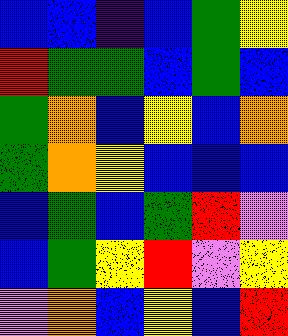[["blue", "blue", "indigo", "blue", "green", "yellow"], ["red", "green", "green", "blue", "green", "blue"], ["green", "orange", "blue", "yellow", "blue", "orange"], ["green", "orange", "yellow", "blue", "blue", "blue"], ["blue", "green", "blue", "green", "red", "violet"], ["blue", "green", "yellow", "red", "violet", "yellow"], ["violet", "orange", "blue", "yellow", "blue", "red"]]